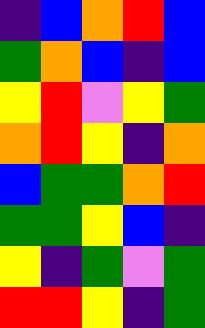[["indigo", "blue", "orange", "red", "blue"], ["green", "orange", "blue", "indigo", "blue"], ["yellow", "red", "violet", "yellow", "green"], ["orange", "red", "yellow", "indigo", "orange"], ["blue", "green", "green", "orange", "red"], ["green", "green", "yellow", "blue", "indigo"], ["yellow", "indigo", "green", "violet", "green"], ["red", "red", "yellow", "indigo", "green"]]